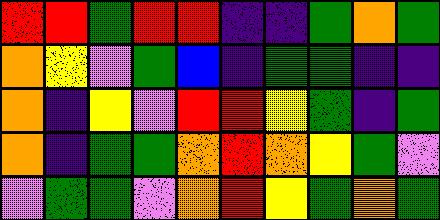[["red", "red", "green", "red", "red", "indigo", "indigo", "green", "orange", "green"], ["orange", "yellow", "violet", "green", "blue", "indigo", "green", "green", "indigo", "indigo"], ["orange", "indigo", "yellow", "violet", "red", "red", "yellow", "green", "indigo", "green"], ["orange", "indigo", "green", "green", "orange", "red", "orange", "yellow", "green", "violet"], ["violet", "green", "green", "violet", "orange", "red", "yellow", "green", "orange", "green"]]